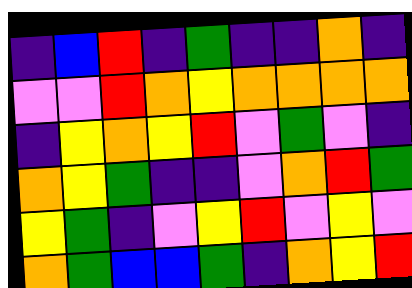[["indigo", "blue", "red", "indigo", "green", "indigo", "indigo", "orange", "indigo"], ["violet", "violet", "red", "orange", "yellow", "orange", "orange", "orange", "orange"], ["indigo", "yellow", "orange", "yellow", "red", "violet", "green", "violet", "indigo"], ["orange", "yellow", "green", "indigo", "indigo", "violet", "orange", "red", "green"], ["yellow", "green", "indigo", "violet", "yellow", "red", "violet", "yellow", "violet"], ["orange", "green", "blue", "blue", "green", "indigo", "orange", "yellow", "red"]]